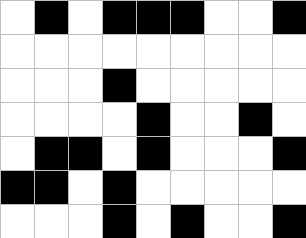[["white", "black", "white", "black", "black", "black", "white", "white", "black"], ["white", "white", "white", "white", "white", "white", "white", "white", "white"], ["white", "white", "white", "black", "white", "white", "white", "white", "white"], ["white", "white", "white", "white", "black", "white", "white", "black", "white"], ["white", "black", "black", "white", "black", "white", "white", "white", "black"], ["black", "black", "white", "black", "white", "white", "white", "white", "white"], ["white", "white", "white", "black", "white", "black", "white", "white", "black"]]